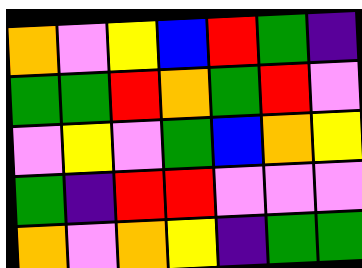[["orange", "violet", "yellow", "blue", "red", "green", "indigo"], ["green", "green", "red", "orange", "green", "red", "violet"], ["violet", "yellow", "violet", "green", "blue", "orange", "yellow"], ["green", "indigo", "red", "red", "violet", "violet", "violet"], ["orange", "violet", "orange", "yellow", "indigo", "green", "green"]]